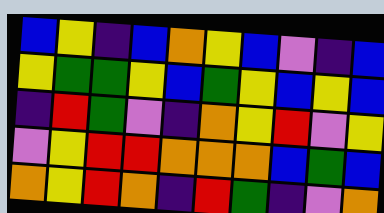[["blue", "yellow", "indigo", "blue", "orange", "yellow", "blue", "violet", "indigo", "blue"], ["yellow", "green", "green", "yellow", "blue", "green", "yellow", "blue", "yellow", "blue"], ["indigo", "red", "green", "violet", "indigo", "orange", "yellow", "red", "violet", "yellow"], ["violet", "yellow", "red", "red", "orange", "orange", "orange", "blue", "green", "blue"], ["orange", "yellow", "red", "orange", "indigo", "red", "green", "indigo", "violet", "orange"]]